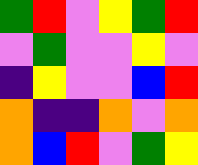[["green", "red", "violet", "yellow", "green", "red"], ["violet", "green", "violet", "violet", "yellow", "violet"], ["indigo", "yellow", "violet", "violet", "blue", "red"], ["orange", "indigo", "indigo", "orange", "violet", "orange"], ["orange", "blue", "red", "violet", "green", "yellow"]]